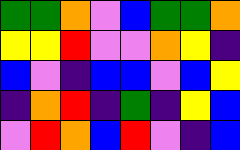[["green", "green", "orange", "violet", "blue", "green", "green", "orange"], ["yellow", "yellow", "red", "violet", "violet", "orange", "yellow", "indigo"], ["blue", "violet", "indigo", "blue", "blue", "violet", "blue", "yellow"], ["indigo", "orange", "red", "indigo", "green", "indigo", "yellow", "blue"], ["violet", "red", "orange", "blue", "red", "violet", "indigo", "blue"]]